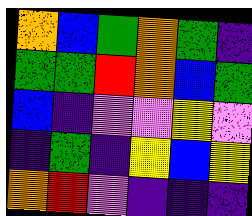[["orange", "blue", "green", "orange", "green", "indigo"], ["green", "green", "red", "orange", "blue", "green"], ["blue", "indigo", "violet", "violet", "yellow", "violet"], ["indigo", "green", "indigo", "yellow", "blue", "yellow"], ["orange", "red", "violet", "indigo", "indigo", "indigo"]]